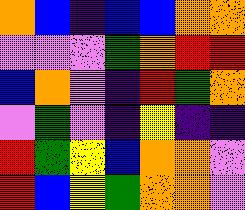[["orange", "blue", "indigo", "blue", "blue", "orange", "orange"], ["violet", "violet", "violet", "green", "orange", "red", "red"], ["blue", "orange", "violet", "indigo", "red", "green", "orange"], ["violet", "green", "violet", "indigo", "yellow", "indigo", "indigo"], ["red", "green", "yellow", "blue", "orange", "orange", "violet"], ["red", "blue", "yellow", "green", "orange", "orange", "violet"]]